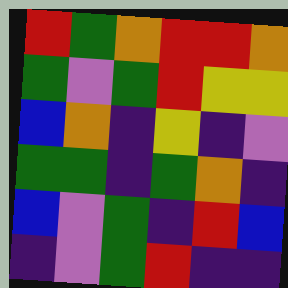[["red", "green", "orange", "red", "red", "orange"], ["green", "violet", "green", "red", "yellow", "yellow"], ["blue", "orange", "indigo", "yellow", "indigo", "violet"], ["green", "green", "indigo", "green", "orange", "indigo"], ["blue", "violet", "green", "indigo", "red", "blue"], ["indigo", "violet", "green", "red", "indigo", "indigo"]]